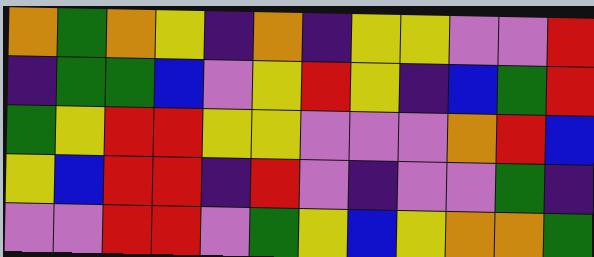[["orange", "green", "orange", "yellow", "indigo", "orange", "indigo", "yellow", "yellow", "violet", "violet", "red"], ["indigo", "green", "green", "blue", "violet", "yellow", "red", "yellow", "indigo", "blue", "green", "red"], ["green", "yellow", "red", "red", "yellow", "yellow", "violet", "violet", "violet", "orange", "red", "blue"], ["yellow", "blue", "red", "red", "indigo", "red", "violet", "indigo", "violet", "violet", "green", "indigo"], ["violet", "violet", "red", "red", "violet", "green", "yellow", "blue", "yellow", "orange", "orange", "green"]]